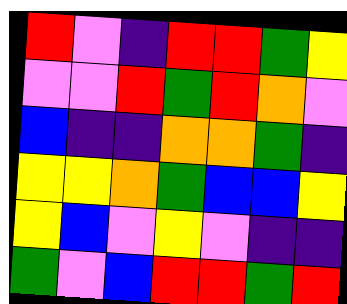[["red", "violet", "indigo", "red", "red", "green", "yellow"], ["violet", "violet", "red", "green", "red", "orange", "violet"], ["blue", "indigo", "indigo", "orange", "orange", "green", "indigo"], ["yellow", "yellow", "orange", "green", "blue", "blue", "yellow"], ["yellow", "blue", "violet", "yellow", "violet", "indigo", "indigo"], ["green", "violet", "blue", "red", "red", "green", "red"]]